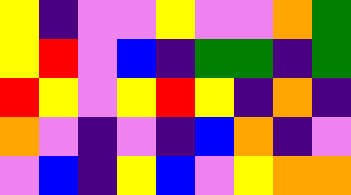[["yellow", "indigo", "violet", "violet", "yellow", "violet", "violet", "orange", "green"], ["yellow", "red", "violet", "blue", "indigo", "green", "green", "indigo", "green"], ["red", "yellow", "violet", "yellow", "red", "yellow", "indigo", "orange", "indigo"], ["orange", "violet", "indigo", "violet", "indigo", "blue", "orange", "indigo", "violet"], ["violet", "blue", "indigo", "yellow", "blue", "violet", "yellow", "orange", "orange"]]